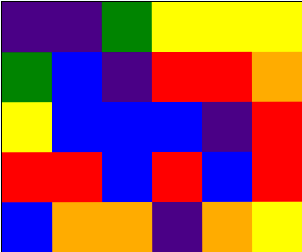[["indigo", "indigo", "green", "yellow", "yellow", "yellow"], ["green", "blue", "indigo", "red", "red", "orange"], ["yellow", "blue", "blue", "blue", "indigo", "red"], ["red", "red", "blue", "red", "blue", "red"], ["blue", "orange", "orange", "indigo", "orange", "yellow"]]